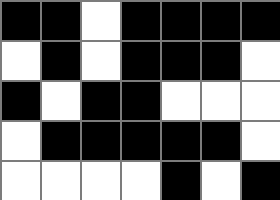[["black", "black", "white", "black", "black", "black", "black"], ["white", "black", "white", "black", "black", "black", "white"], ["black", "white", "black", "black", "white", "white", "white"], ["white", "black", "black", "black", "black", "black", "white"], ["white", "white", "white", "white", "black", "white", "black"]]